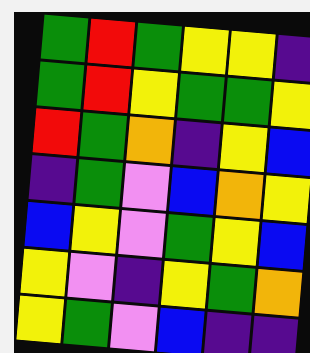[["green", "red", "green", "yellow", "yellow", "indigo"], ["green", "red", "yellow", "green", "green", "yellow"], ["red", "green", "orange", "indigo", "yellow", "blue"], ["indigo", "green", "violet", "blue", "orange", "yellow"], ["blue", "yellow", "violet", "green", "yellow", "blue"], ["yellow", "violet", "indigo", "yellow", "green", "orange"], ["yellow", "green", "violet", "blue", "indigo", "indigo"]]